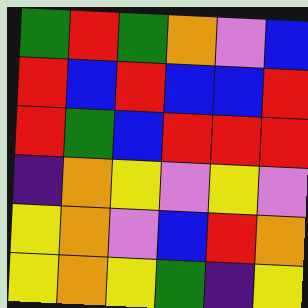[["green", "red", "green", "orange", "violet", "blue"], ["red", "blue", "red", "blue", "blue", "red"], ["red", "green", "blue", "red", "red", "red"], ["indigo", "orange", "yellow", "violet", "yellow", "violet"], ["yellow", "orange", "violet", "blue", "red", "orange"], ["yellow", "orange", "yellow", "green", "indigo", "yellow"]]